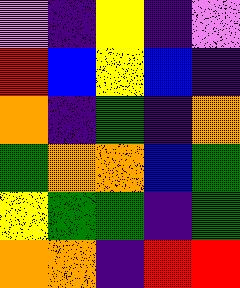[["violet", "indigo", "yellow", "indigo", "violet"], ["red", "blue", "yellow", "blue", "indigo"], ["orange", "indigo", "green", "indigo", "orange"], ["green", "orange", "orange", "blue", "green"], ["yellow", "green", "green", "indigo", "green"], ["orange", "orange", "indigo", "red", "red"]]